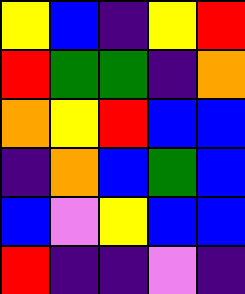[["yellow", "blue", "indigo", "yellow", "red"], ["red", "green", "green", "indigo", "orange"], ["orange", "yellow", "red", "blue", "blue"], ["indigo", "orange", "blue", "green", "blue"], ["blue", "violet", "yellow", "blue", "blue"], ["red", "indigo", "indigo", "violet", "indigo"]]